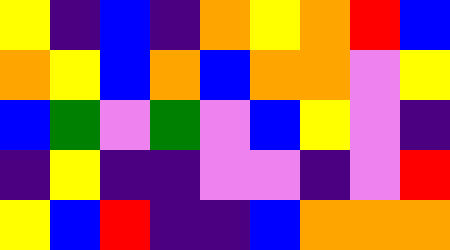[["yellow", "indigo", "blue", "indigo", "orange", "yellow", "orange", "red", "blue"], ["orange", "yellow", "blue", "orange", "blue", "orange", "orange", "violet", "yellow"], ["blue", "green", "violet", "green", "violet", "blue", "yellow", "violet", "indigo"], ["indigo", "yellow", "indigo", "indigo", "violet", "violet", "indigo", "violet", "red"], ["yellow", "blue", "red", "indigo", "indigo", "blue", "orange", "orange", "orange"]]